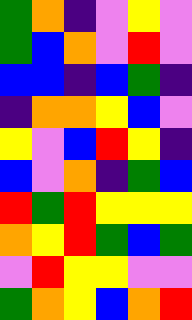[["green", "orange", "indigo", "violet", "yellow", "violet"], ["green", "blue", "orange", "violet", "red", "violet"], ["blue", "blue", "indigo", "blue", "green", "indigo"], ["indigo", "orange", "orange", "yellow", "blue", "violet"], ["yellow", "violet", "blue", "red", "yellow", "indigo"], ["blue", "violet", "orange", "indigo", "green", "blue"], ["red", "green", "red", "yellow", "yellow", "yellow"], ["orange", "yellow", "red", "green", "blue", "green"], ["violet", "red", "yellow", "yellow", "violet", "violet"], ["green", "orange", "yellow", "blue", "orange", "red"]]